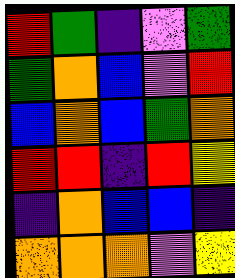[["red", "green", "indigo", "violet", "green"], ["green", "orange", "blue", "violet", "red"], ["blue", "orange", "blue", "green", "orange"], ["red", "red", "indigo", "red", "yellow"], ["indigo", "orange", "blue", "blue", "indigo"], ["orange", "orange", "orange", "violet", "yellow"]]